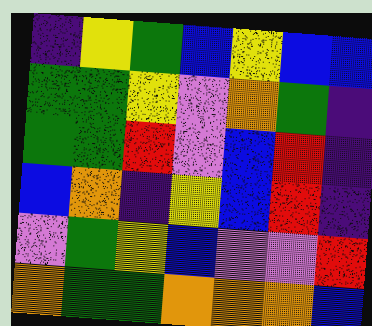[["indigo", "yellow", "green", "blue", "yellow", "blue", "blue"], ["green", "green", "yellow", "violet", "orange", "green", "indigo"], ["green", "green", "red", "violet", "blue", "red", "indigo"], ["blue", "orange", "indigo", "yellow", "blue", "red", "indigo"], ["violet", "green", "yellow", "blue", "violet", "violet", "red"], ["orange", "green", "green", "orange", "orange", "orange", "blue"]]